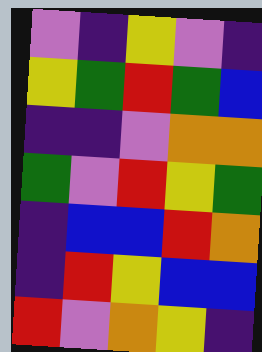[["violet", "indigo", "yellow", "violet", "indigo"], ["yellow", "green", "red", "green", "blue"], ["indigo", "indigo", "violet", "orange", "orange"], ["green", "violet", "red", "yellow", "green"], ["indigo", "blue", "blue", "red", "orange"], ["indigo", "red", "yellow", "blue", "blue"], ["red", "violet", "orange", "yellow", "indigo"]]